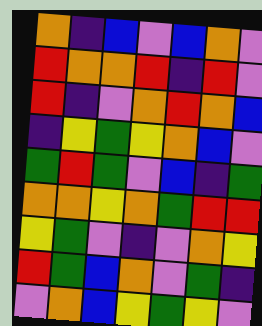[["orange", "indigo", "blue", "violet", "blue", "orange", "violet"], ["red", "orange", "orange", "red", "indigo", "red", "violet"], ["red", "indigo", "violet", "orange", "red", "orange", "blue"], ["indigo", "yellow", "green", "yellow", "orange", "blue", "violet"], ["green", "red", "green", "violet", "blue", "indigo", "green"], ["orange", "orange", "yellow", "orange", "green", "red", "red"], ["yellow", "green", "violet", "indigo", "violet", "orange", "yellow"], ["red", "green", "blue", "orange", "violet", "green", "indigo"], ["violet", "orange", "blue", "yellow", "green", "yellow", "violet"]]